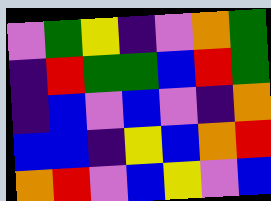[["violet", "green", "yellow", "indigo", "violet", "orange", "green"], ["indigo", "red", "green", "green", "blue", "red", "green"], ["indigo", "blue", "violet", "blue", "violet", "indigo", "orange"], ["blue", "blue", "indigo", "yellow", "blue", "orange", "red"], ["orange", "red", "violet", "blue", "yellow", "violet", "blue"]]